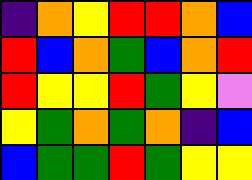[["indigo", "orange", "yellow", "red", "red", "orange", "blue"], ["red", "blue", "orange", "green", "blue", "orange", "red"], ["red", "yellow", "yellow", "red", "green", "yellow", "violet"], ["yellow", "green", "orange", "green", "orange", "indigo", "blue"], ["blue", "green", "green", "red", "green", "yellow", "yellow"]]